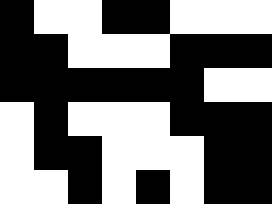[["black", "white", "white", "black", "black", "white", "white", "white"], ["black", "black", "white", "white", "white", "black", "black", "black"], ["black", "black", "black", "black", "black", "black", "white", "white"], ["white", "black", "white", "white", "white", "black", "black", "black"], ["white", "black", "black", "white", "white", "white", "black", "black"], ["white", "white", "black", "white", "black", "white", "black", "black"]]